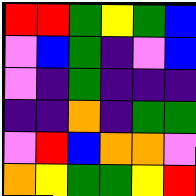[["red", "red", "green", "yellow", "green", "blue"], ["violet", "blue", "green", "indigo", "violet", "blue"], ["violet", "indigo", "green", "indigo", "indigo", "indigo"], ["indigo", "indigo", "orange", "indigo", "green", "green"], ["violet", "red", "blue", "orange", "orange", "violet"], ["orange", "yellow", "green", "green", "yellow", "red"]]